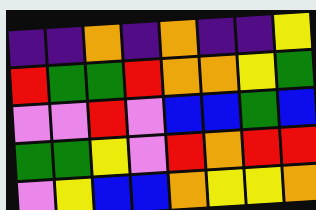[["indigo", "indigo", "orange", "indigo", "orange", "indigo", "indigo", "yellow"], ["red", "green", "green", "red", "orange", "orange", "yellow", "green"], ["violet", "violet", "red", "violet", "blue", "blue", "green", "blue"], ["green", "green", "yellow", "violet", "red", "orange", "red", "red"], ["violet", "yellow", "blue", "blue", "orange", "yellow", "yellow", "orange"]]